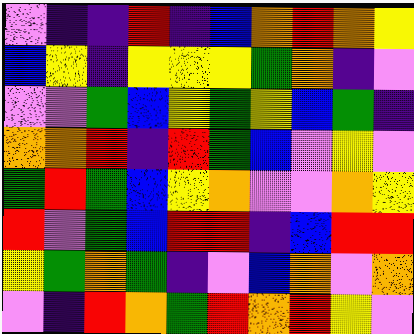[["violet", "indigo", "indigo", "red", "indigo", "blue", "orange", "red", "orange", "yellow"], ["blue", "yellow", "indigo", "yellow", "yellow", "yellow", "green", "orange", "indigo", "violet"], ["violet", "violet", "green", "blue", "yellow", "green", "yellow", "blue", "green", "indigo"], ["orange", "orange", "red", "indigo", "red", "green", "blue", "violet", "yellow", "violet"], ["green", "red", "green", "blue", "yellow", "orange", "violet", "violet", "orange", "yellow"], ["red", "violet", "green", "blue", "red", "red", "indigo", "blue", "red", "red"], ["yellow", "green", "orange", "green", "indigo", "violet", "blue", "orange", "violet", "orange"], ["violet", "indigo", "red", "orange", "green", "red", "orange", "red", "yellow", "violet"]]